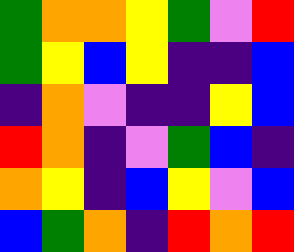[["green", "orange", "orange", "yellow", "green", "violet", "red"], ["green", "yellow", "blue", "yellow", "indigo", "indigo", "blue"], ["indigo", "orange", "violet", "indigo", "indigo", "yellow", "blue"], ["red", "orange", "indigo", "violet", "green", "blue", "indigo"], ["orange", "yellow", "indigo", "blue", "yellow", "violet", "blue"], ["blue", "green", "orange", "indigo", "red", "orange", "red"]]